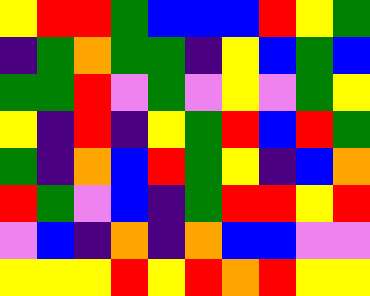[["yellow", "red", "red", "green", "blue", "blue", "blue", "red", "yellow", "green"], ["indigo", "green", "orange", "green", "green", "indigo", "yellow", "blue", "green", "blue"], ["green", "green", "red", "violet", "green", "violet", "yellow", "violet", "green", "yellow"], ["yellow", "indigo", "red", "indigo", "yellow", "green", "red", "blue", "red", "green"], ["green", "indigo", "orange", "blue", "red", "green", "yellow", "indigo", "blue", "orange"], ["red", "green", "violet", "blue", "indigo", "green", "red", "red", "yellow", "red"], ["violet", "blue", "indigo", "orange", "indigo", "orange", "blue", "blue", "violet", "violet"], ["yellow", "yellow", "yellow", "red", "yellow", "red", "orange", "red", "yellow", "yellow"]]